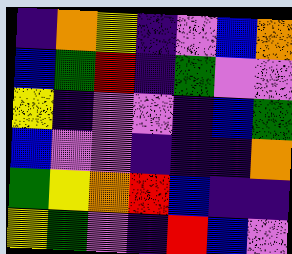[["indigo", "orange", "yellow", "indigo", "violet", "blue", "orange"], ["blue", "green", "red", "indigo", "green", "violet", "violet"], ["yellow", "indigo", "violet", "violet", "indigo", "blue", "green"], ["blue", "violet", "violet", "indigo", "indigo", "indigo", "orange"], ["green", "yellow", "orange", "red", "blue", "indigo", "indigo"], ["yellow", "green", "violet", "indigo", "red", "blue", "violet"]]